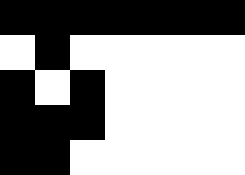[["black", "black", "black", "black", "black", "black", "black"], ["white", "black", "white", "white", "white", "white", "white"], ["black", "white", "black", "white", "white", "white", "white"], ["black", "black", "black", "white", "white", "white", "white"], ["black", "black", "white", "white", "white", "white", "white"]]